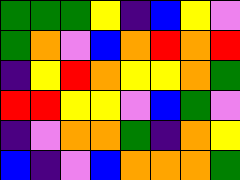[["green", "green", "green", "yellow", "indigo", "blue", "yellow", "violet"], ["green", "orange", "violet", "blue", "orange", "red", "orange", "red"], ["indigo", "yellow", "red", "orange", "yellow", "yellow", "orange", "green"], ["red", "red", "yellow", "yellow", "violet", "blue", "green", "violet"], ["indigo", "violet", "orange", "orange", "green", "indigo", "orange", "yellow"], ["blue", "indigo", "violet", "blue", "orange", "orange", "orange", "green"]]